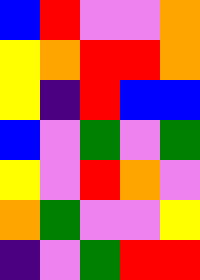[["blue", "red", "violet", "violet", "orange"], ["yellow", "orange", "red", "red", "orange"], ["yellow", "indigo", "red", "blue", "blue"], ["blue", "violet", "green", "violet", "green"], ["yellow", "violet", "red", "orange", "violet"], ["orange", "green", "violet", "violet", "yellow"], ["indigo", "violet", "green", "red", "red"]]